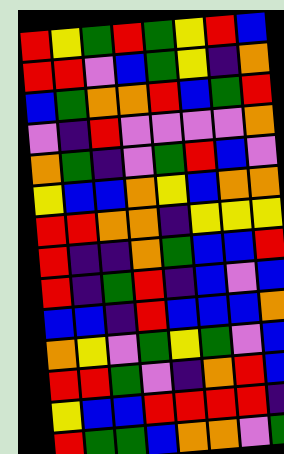[["red", "yellow", "green", "red", "green", "yellow", "red", "blue"], ["red", "red", "violet", "blue", "green", "yellow", "indigo", "orange"], ["blue", "green", "orange", "orange", "red", "blue", "green", "red"], ["violet", "indigo", "red", "violet", "violet", "violet", "violet", "orange"], ["orange", "green", "indigo", "violet", "green", "red", "blue", "violet"], ["yellow", "blue", "blue", "orange", "yellow", "blue", "orange", "orange"], ["red", "red", "orange", "orange", "indigo", "yellow", "yellow", "yellow"], ["red", "indigo", "indigo", "orange", "green", "blue", "blue", "red"], ["red", "indigo", "green", "red", "indigo", "blue", "violet", "blue"], ["blue", "blue", "indigo", "red", "blue", "blue", "blue", "orange"], ["orange", "yellow", "violet", "green", "yellow", "green", "violet", "blue"], ["red", "red", "green", "violet", "indigo", "orange", "red", "blue"], ["yellow", "blue", "blue", "red", "red", "red", "red", "indigo"], ["red", "green", "green", "blue", "orange", "orange", "violet", "green"]]